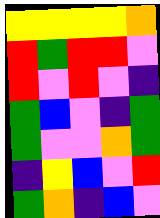[["yellow", "yellow", "yellow", "yellow", "orange"], ["red", "green", "red", "red", "violet"], ["red", "violet", "red", "violet", "indigo"], ["green", "blue", "violet", "indigo", "green"], ["green", "violet", "violet", "orange", "green"], ["indigo", "yellow", "blue", "violet", "red"], ["green", "orange", "indigo", "blue", "violet"]]